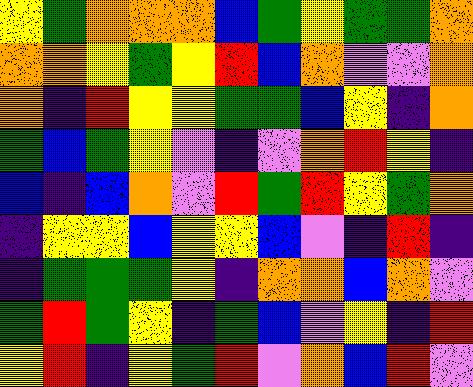[["yellow", "green", "orange", "orange", "orange", "blue", "green", "yellow", "green", "green", "orange"], ["orange", "orange", "yellow", "green", "yellow", "red", "blue", "orange", "violet", "violet", "orange"], ["orange", "indigo", "red", "yellow", "yellow", "green", "green", "blue", "yellow", "indigo", "orange"], ["green", "blue", "green", "yellow", "violet", "indigo", "violet", "orange", "red", "yellow", "indigo"], ["blue", "indigo", "blue", "orange", "violet", "red", "green", "red", "yellow", "green", "orange"], ["indigo", "yellow", "yellow", "blue", "yellow", "yellow", "blue", "violet", "indigo", "red", "indigo"], ["indigo", "green", "green", "green", "yellow", "indigo", "orange", "orange", "blue", "orange", "violet"], ["green", "red", "green", "yellow", "indigo", "green", "blue", "violet", "yellow", "indigo", "red"], ["yellow", "red", "indigo", "yellow", "green", "red", "violet", "orange", "blue", "red", "violet"]]